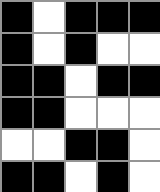[["black", "white", "black", "black", "black"], ["black", "white", "black", "white", "white"], ["black", "black", "white", "black", "black"], ["black", "black", "white", "white", "white"], ["white", "white", "black", "black", "white"], ["black", "black", "white", "black", "white"]]